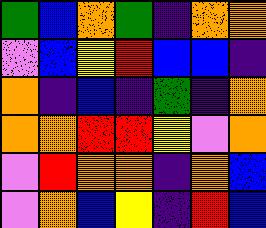[["green", "blue", "orange", "green", "indigo", "orange", "orange"], ["violet", "blue", "yellow", "red", "blue", "blue", "indigo"], ["orange", "indigo", "blue", "indigo", "green", "indigo", "orange"], ["orange", "orange", "red", "red", "yellow", "violet", "orange"], ["violet", "red", "orange", "orange", "indigo", "orange", "blue"], ["violet", "orange", "blue", "yellow", "indigo", "red", "blue"]]